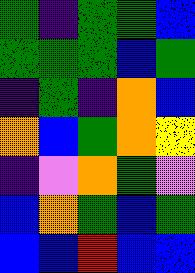[["green", "indigo", "green", "green", "blue"], ["green", "green", "green", "blue", "green"], ["indigo", "green", "indigo", "orange", "blue"], ["orange", "blue", "green", "orange", "yellow"], ["indigo", "violet", "orange", "green", "violet"], ["blue", "orange", "green", "blue", "green"], ["blue", "blue", "red", "blue", "blue"]]